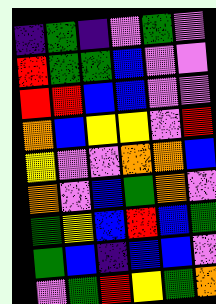[["indigo", "green", "indigo", "violet", "green", "violet"], ["red", "green", "green", "blue", "violet", "violet"], ["red", "red", "blue", "blue", "violet", "violet"], ["orange", "blue", "yellow", "yellow", "violet", "red"], ["yellow", "violet", "violet", "orange", "orange", "blue"], ["orange", "violet", "blue", "green", "orange", "violet"], ["green", "yellow", "blue", "red", "blue", "green"], ["green", "blue", "indigo", "blue", "blue", "violet"], ["violet", "green", "red", "yellow", "green", "orange"]]